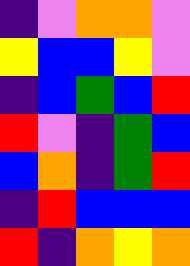[["indigo", "violet", "orange", "orange", "violet"], ["yellow", "blue", "blue", "yellow", "violet"], ["indigo", "blue", "green", "blue", "red"], ["red", "violet", "indigo", "green", "blue"], ["blue", "orange", "indigo", "green", "red"], ["indigo", "red", "blue", "blue", "blue"], ["red", "indigo", "orange", "yellow", "orange"]]